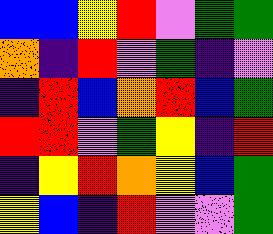[["blue", "blue", "yellow", "red", "violet", "green", "green"], ["orange", "indigo", "red", "violet", "green", "indigo", "violet"], ["indigo", "red", "blue", "orange", "red", "blue", "green"], ["red", "red", "violet", "green", "yellow", "indigo", "red"], ["indigo", "yellow", "red", "orange", "yellow", "blue", "green"], ["yellow", "blue", "indigo", "red", "violet", "violet", "green"]]